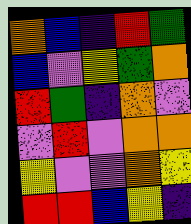[["orange", "blue", "indigo", "red", "green"], ["blue", "violet", "yellow", "green", "orange"], ["red", "green", "indigo", "orange", "violet"], ["violet", "red", "violet", "orange", "orange"], ["yellow", "violet", "violet", "orange", "yellow"], ["red", "red", "blue", "yellow", "indigo"]]